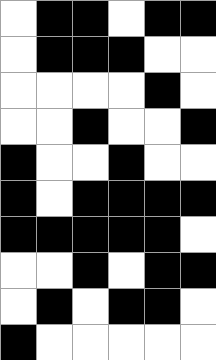[["white", "black", "black", "white", "black", "black"], ["white", "black", "black", "black", "white", "white"], ["white", "white", "white", "white", "black", "white"], ["white", "white", "black", "white", "white", "black"], ["black", "white", "white", "black", "white", "white"], ["black", "white", "black", "black", "black", "black"], ["black", "black", "black", "black", "black", "white"], ["white", "white", "black", "white", "black", "black"], ["white", "black", "white", "black", "black", "white"], ["black", "white", "white", "white", "white", "white"]]